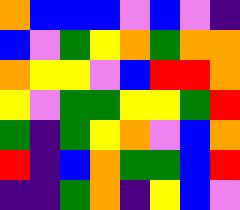[["orange", "blue", "blue", "blue", "violet", "blue", "violet", "indigo"], ["blue", "violet", "green", "yellow", "orange", "green", "orange", "orange"], ["orange", "yellow", "yellow", "violet", "blue", "red", "red", "orange"], ["yellow", "violet", "green", "green", "yellow", "yellow", "green", "red"], ["green", "indigo", "green", "yellow", "orange", "violet", "blue", "orange"], ["red", "indigo", "blue", "orange", "green", "green", "blue", "red"], ["indigo", "indigo", "green", "orange", "indigo", "yellow", "blue", "violet"]]